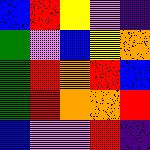[["blue", "red", "yellow", "violet", "indigo"], ["green", "violet", "blue", "yellow", "orange"], ["green", "red", "orange", "red", "blue"], ["green", "red", "orange", "orange", "red"], ["blue", "violet", "violet", "red", "indigo"]]